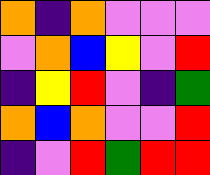[["orange", "indigo", "orange", "violet", "violet", "violet"], ["violet", "orange", "blue", "yellow", "violet", "red"], ["indigo", "yellow", "red", "violet", "indigo", "green"], ["orange", "blue", "orange", "violet", "violet", "red"], ["indigo", "violet", "red", "green", "red", "red"]]